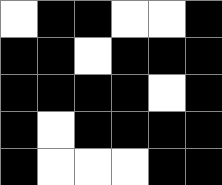[["white", "black", "black", "white", "white", "black"], ["black", "black", "white", "black", "black", "black"], ["black", "black", "black", "black", "white", "black"], ["black", "white", "black", "black", "black", "black"], ["black", "white", "white", "white", "black", "black"]]